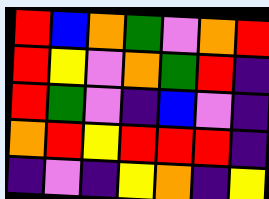[["red", "blue", "orange", "green", "violet", "orange", "red"], ["red", "yellow", "violet", "orange", "green", "red", "indigo"], ["red", "green", "violet", "indigo", "blue", "violet", "indigo"], ["orange", "red", "yellow", "red", "red", "red", "indigo"], ["indigo", "violet", "indigo", "yellow", "orange", "indigo", "yellow"]]